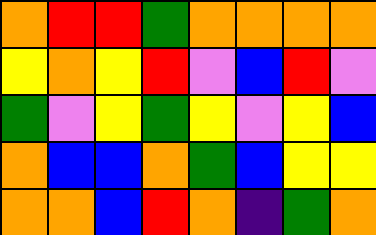[["orange", "red", "red", "green", "orange", "orange", "orange", "orange"], ["yellow", "orange", "yellow", "red", "violet", "blue", "red", "violet"], ["green", "violet", "yellow", "green", "yellow", "violet", "yellow", "blue"], ["orange", "blue", "blue", "orange", "green", "blue", "yellow", "yellow"], ["orange", "orange", "blue", "red", "orange", "indigo", "green", "orange"]]